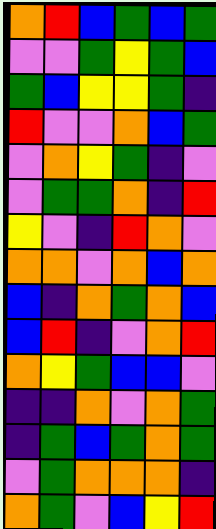[["orange", "red", "blue", "green", "blue", "green"], ["violet", "violet", "green", "yellow", "green", "blue"], ["green", "blue", "yellow", "yellow", "green", "indigo"], ["red", "violet", "violet", "orange", "blue", "green"], ["violet", "orange", "yellow", "green", "indigo", "violet"], ["violet", "green", "green", "orange", "indigo", "red"], ["yellow", "violet", "indigo", "red", "orange", "violet"], ["orange", "orange", "violet", "orange", "blue", "orange"], ["blue", "indigo", "orange", "green", "orange", "blue"], ["blue", "red", "indigo", "violet", "orange", "red"], ["orange", "yellow", "green", "blue", "blue", "violet"], ["indigo", "indigo", "orange", "violet", "orange", "green"], ["indigo", "green", "blue", "green", "orange", "green"], ["violet", "green", "orange", "orange", "orange", "indigo"], ["orange", "green", "violet", "blue", "yellow", "red"]]